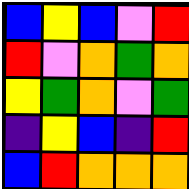[["blue", "yellow", "blue", "violet", "red"], ["red", "violet", "orange", "green", "orange"], ["yellow", "green", "orange", "violet", "green"], ["indigo", "yellow", "blue", "indigo", "red"], ["blue", "red", "orange", "orange", "orange"]]